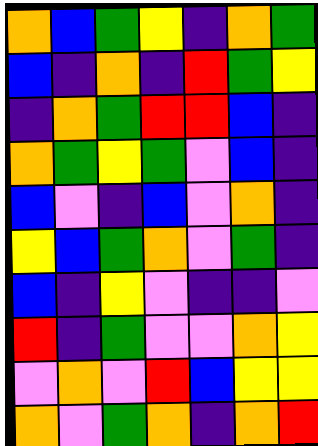[["orange", "blue", "green", "yellow", "indigo", "orange", "green"], ["blue", "indigo", "orange", "indigo", "red", "green", "yellow"], ["indigo", "orange", "green", "red", "red", "blue", "indigo"], ["orange", "green", "yellow", "green", "violet", "blue", "indigo"], ["blue", "violet", "indigo", "blue", "violet", "orange", "indigo"], ["yellow", "blue", "green", "orange", "violet", "green", "indigo"], ["blue", "indigo", "yellow", "violet", "indigo", "indigo", "violet"], ["red", "indigo", "green", "violet", "violet", "orange", "yellow"], ["violet", "orange", "violet", "red", "blue", "yellow", "yellow"], ["orange", "violet", "green", "orange", "indigo", "orange", "red"]]